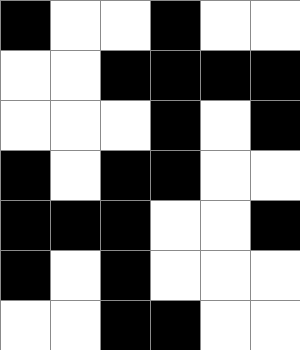[["black", "white", "white", "black", "white", "white"], ["white", "white", "black", "black", "black", "black"], ["white", "white", "white", "black", "white", "black"], ["black", "white", "black", "black", "white", "white"], ["black", "black", "black", "white", "white", "black"], ["black", "white", "black", "white", "white", "white"], ["white", "white", "black", "black", "white", "white"]]